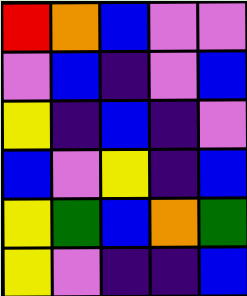[["red", "orange", "blue", "violet", "violet"], ["violet", "blue", "indigo", "violet", "blue"], ["yellow", "indigo", "blue", "indigo", "violet"], ["blue", "violet", "yellow", "indigo", "blue"], ["yellow", "green", "blue", "orange", "green"], ["yellow", "violet", "indigo", "indigo", "blue"]]